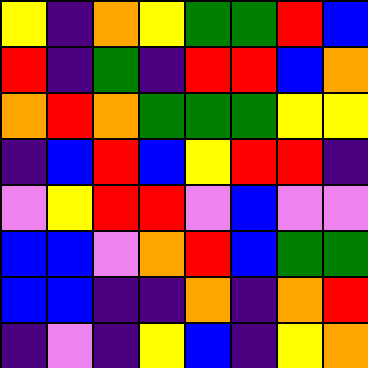[["yellow", "indigo", "orange", "yellow", "green", "green", "red", "blue"], ["red", "indigo", "green", "indigo", "red", "red", "blue", "orange"], ["orange", "red", "orange", "green", "green", "green", "yellow", "yellow"], ["indigo", "blue", "red", "blue", "yellow", "red", "red", "indigo"], ["violet", "yellow", "red", "red", "violet", "blue", "violet", "violet"], ["blue", "blue", "violet", "orange", "red", "blue", "green", "green"], ["blue", "blue", "indigo", "indigo", "orange", "indigo", "orange", "red"], ["indigo", "violet", "indigo", "yellow", "blue", "indigo", "yellow", "orange"]]